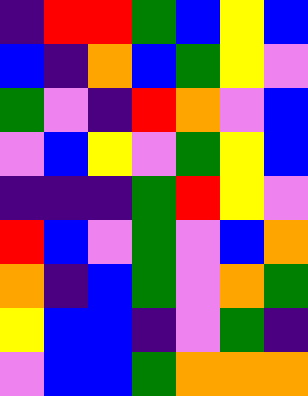[["indigo", "red", "red", "green", "blue", "yellow", "blue"], ["blue", "indigo", "orange", "blue", "green", "yellow", "violet"], ["green", "violet", "indigo", "red", "orange", "violet", "blue"], ["violet", "blue", "yellow", "violet", "green", "yellow", "blue"], ["indigo", "indigo", "indigo", "green", "red", "yellow", "violet"], ["red", "blue", "violet", "green", "violet", "blue", "orange"], ["orange", "indigo", "blue", "green", "violet", "orange", "green"], ["yellow", "blue", "blue", "indigo", "violet", "green", "indigo"], ["violet", "blue", "blue", "green", "orange", "orange", "orange"]]